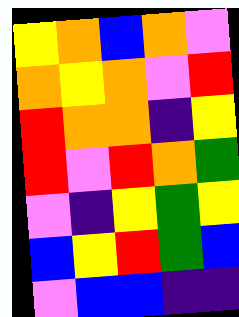[["yellow", "orange", "blue", "orange", "violet"], ["orange", "yellow", "orange", "violet", "red"], ["red", "orange", "orange", "indigo", "yellow"], ["red", "violet", "red", "orange", "green"], ["violet", "indigo", "yellow", "green", "yellow"], ["blue", "yellow", "red", "green", "blue"], ["violet", "blue", "blue", "indigo", "indigo"]]